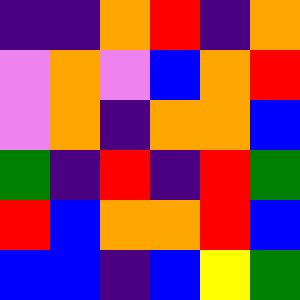[["indigo", "indigo", "orange", "red", "indigo", "orange"], ["violet", "orange", "violet", "blue", "orange", "red"], ["violet", "orange", "indigo", "orange", "orange", "blue"], ["green", "indigo", "red", "indigo", "red", "green"], ["red", "blue", "orange", "orange", "red", "blue"], ["blue", "blue", "indigo", "blue", "yellow", "green"]]